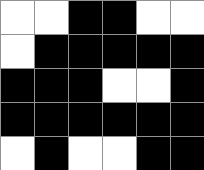[["white", "white", "black", "black", "white", "white"], ["white", "black", "black", "black", "black", "black"], ["black", "black", "black", "white", "white", "black"], ["black", "black", "black", "black", "black", "black"], ["white", "black", "white", "white", "black", "black"]]